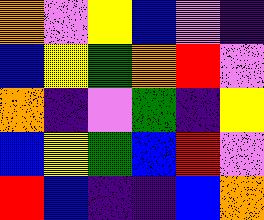[["orange", "violet", "yellow", "blue", "violet", "indigo"], ["blue", "yellow", "green", "orange", "red", "violet"], ["orange", "indigo", "violet", "green", "indigo", "yellow"], ["blue", "yellow", "green", "blue", "red", "violet"], ["red", "blue", "indigo", "indigo", "blue", "orange"]]